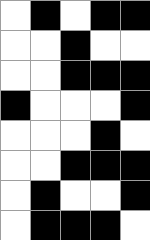[["white", "black", "white", "black", "black"], ["white", "white", "black", "white", "white"], ["white", "white", "black", "black", "black"], ["black", "white", "white", "white", "black"], ["white", "white", "white", "black", "white"], ["white", "white", "black", "black", "black"], ["white", "black", "white", "white", "black"], ["white", "black", "black", "black", "white"]]